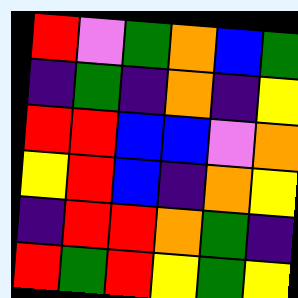[["red", "violet", "green", "orange", "blue", "green"], ["indigo", "green", "indigo", "orange", "indigo", "yellow"], ["red", "red", "blue", "blue", "violet", "orange"], ["yellow", "red", "blue", "indigo", "orange", "yellow"], ["indigo", "red", "red", "orange", "green", "indigo"], ["red", "green", "red", "yellow", "green", "yellow"]]